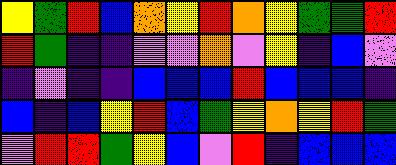[["yellow", "green", "red", "blue", "orange", "yellow", "red", "orange", "yellow", "green", "green", "red"], ["red", "green", "indigo", "indigo", "violet", "violet", "orange", "violet", "yellow", "indigo", "blue", "violet"], ["indigo", "violet", "indigo", "indigo", "blue", "blue", "blue", "red", "blue", "blue", "blue", "indigo"], ["blue", "indigo", "blue", "yellow", "red", "blue", "green", "yellow", "orange", "yellow", "red", "green"], ["violet", "red", "red", "green", "yellow", "blue", "violet", "red", "indigo", "blue", "blue", "blue"]]